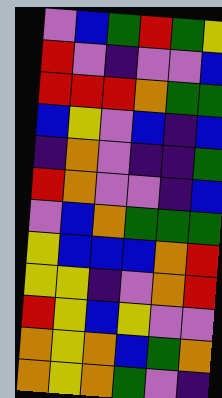[["violet", "blue", "green", "red", "green", "yellow"], ["red", "violet", "indigo", "violet", "violet", "blue"], ["red", "red", "red", "orange", "green", "green"], ["blue", "yellow", "violet", "blue", "indigo", "blue"], ["indigo", "orange", "violet", "indigo", "indigo", "green"], ["red", "orange", "violet", "violet", "indigo", "blue"], ["violet", "blue", "orange", "green", "green", "green"], ["yellow", "blue", "blue", "blue", "orange", "red"], ["yellow", "yellow", "indigo", "violet", "orange", "red"], ["red", "yellow", "blue", "yellow", "violet", "violet"], ["orange", "yellow", "orange", "blue", "green", "orange"], ["orange", "yellow", "orange", "green", "violet", "indigo"]]